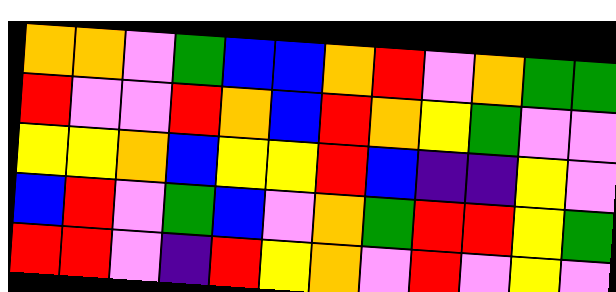[["orange", "orange", "violet", "green", "blue", "blue", "orange", "red", "violet", "orange", "green", "green"], ["red", "violet", "violet", "red", "orange", "blue", "red", "orange", "yellow", "green", "violet", "violet"], ["yellow", "yellow", "orange", "blue", "yellow", "yellow", "red", "blue", "indigo", "indigo", "yellow", "violet"], ["blue", "red", "violet", "green", "blue", "violet", "orange", "green", "red", "red", "yellow", "green"], ["red", "red", "violet", "indigo", "red", "yellow", "orange", "violet", "red", "violet", "yellow", "violet"]]